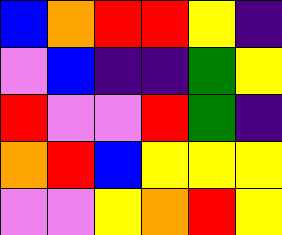[["blue", "orange", "red", "red", "yellow", "indigo"], ["violet", "blue", "indigo", "indigo", "green", "yellow"], ["red", "violet", "violet", "red", "green", "indigo"], ["orange", "red", "blue", "yellow", "yellow", "yellow"], ["violet", "violet", "yellow", "orange", "red", "yellow"]]